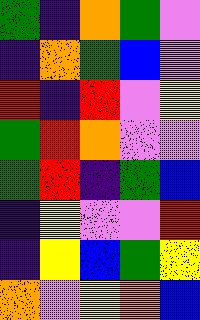[["green", "indigo", "orange", "green", "violet"], ["indigo", "orange", "green", "blue", "violet"], ["red", "indigo", "red", "violet", "yellow"], ["green", "red", "orange", "violet", "violet"], ["green", "red", "indigo", "green", "blue"], ["indigo", "yellow", "violet", "violet", "red"], ["indigo", "yellow", "blue", "green", "yellow"], ["orange", "violet", "yellow", "orange", "blue"]]